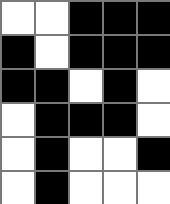[["white", "white", "black", "black", "black"], ["black", "white", "black", "black", "black"], ["black", "black", "white", "black", "white"], ["white", "black", "black", "black", "white"], ["white", "black", "white", "white", "black"], ["white", "black", "white", "white", "white"]]